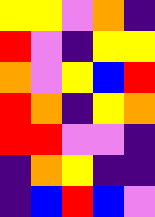[["yellow", "yellow", "violet", "orange", "indigo"], ["red", "violet", "indigo", "yellow", "yellow"], ["orange", "violet", "yellow", "blue", "red"], ["red", "orange", "indigo", "yellow", "orange"], ["red", "red", "violet", "violet", "indigo"], ["indigo", "orange", "yellow", "indigo", "indigo"], ["indigo", "blue", "red", "blue", "violet"]]